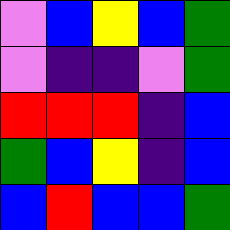[["violet", "blue", "yellow", "blue", "green"], ["violet", "indigo", "indigo", "violet", "green"], ["red", "red", "red", "indigo", "blue"], ["green", "blue", "yellow", "indigo", "blue"], ["blue", "red", "blue", "blue", "green"]]